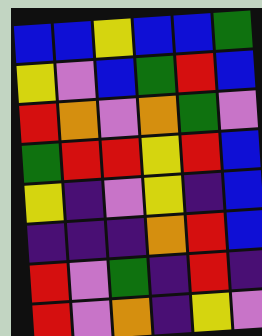[["blue", "blue", "yellow", "blue", "blue", "green"], ["yellow", "violet", "blue", "green", "red", "blue"], ["red", "orange", "violet", "orange", "green", "violet"], ["green", "red", "red", "yellow", "red", "blue"], ["yellow", "indigo", "violet", "yellow", "indigo", "blue"], ["indigo", "indigo", "indigo", "orange", "red", "blue"], ["red", "violet", "green", "indigo", "red", "indigo"], ["red", "violet", "orange", "indigo", "yellow", "violet"]]